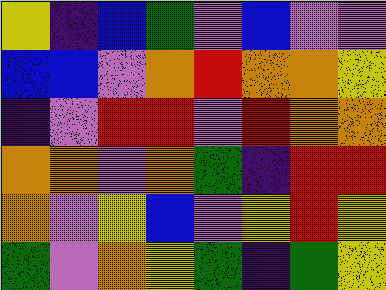[["yellow", "indigo", "blue", "green", "violet", "blue", "violet", "violet"], ["blue", "blue", "violet", "orange", "red", "orange", "orange", "yellow"], ["indigo", "violet", "red", "red", "violet", "red", "orange", "orange"], ["orange", "orange", "violet", "orange", "green", "indigo", "red", "red"], ["orange", "violet", "yellow", "blue", "violet", "yellow", "red", "yellow"], ["green", "violet", "orange", "yellow", "green", "indigo", "green", "yellow"]]